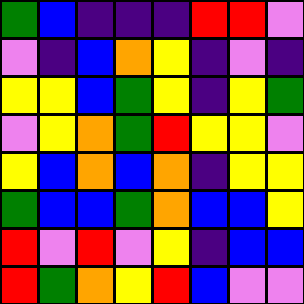[["green", "blue", "indigo", "indigo", "indigo", "red", "red", "violet"], ["violet", "indigo", "blue", "orange", "yellow", "indigo", "violet", "indigo"], ["yellow", "yellow", "blue", "green", "yellow", "indigo", "yellow", "green"], ["violet", "yellow", "orange", "green", "red", "yellow", "yellow", "violet"], ["yellow", "blue", "orange", "blue", "orange", "indigo", "yellow", "yellow"], ["green", "blue", "blue", "green", "orange", "blue", "blue", "yellow"], ["red", "violet", "red", "violet", "yellow", "indigo", "blue", "blue"], ["red", "green", "orange", "yellow", "red", "blue", "violet", "violet"]]